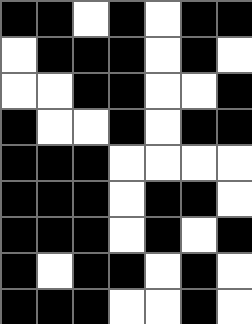[["black", "black", "white", "black", "white", "black", "black"], ["white", "black", "black", "black", "white", "black", "white"], ["white", "white", "black", "black", "white", "white", "black"], ["black", "white", "white", "black", "white", "black", "black"], ["black", "black", "black", "white", "white", "white", "white"], ["black", "black", "black", "white", "black", "black", "white"], ["black", "black", "black", "white", "black", "white", "black"], ["black", "white", "black", "black", "white", "black", "white"], ["black", "black", "black", "white", "white", "black", "white"]]